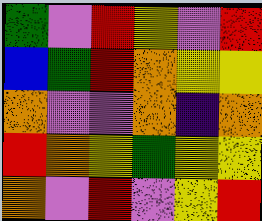[["green", "violet", "red", "yellow", "violet", "red"], ["blue", "green", "red", "orange", "yellow", "yellow"], ["orange", "violet", "violet", "orange", "indigo", "orange"], ["red", "orange", "yellow", "green", "yellow", "yellow"], ["orange", "violet", "red", "violet", "yellow", "red"]]